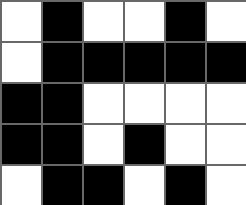[["white", "black", "white", "white", "black", "white"], ["white", "black", "black", "black", "black", "black"], ["black", "black", "white", "white", "white", "white"], ["black", "black", "white", "black", "white", "white"], ["white", "black", "black", "white", "black", "white"]]